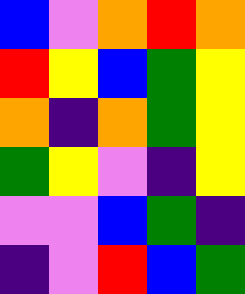[["blue", "violet", "orange", "red", "orange"], ["red", "yellow", "blue", "green", "yellow"], ["orange", "indigo", "orange", "green", "yellow"], ["green", "yellow", "violet", "indigo", "yellow"], ["violet", "violet", "blue", "green", "indigo"], ["indigo", "violet", "red", "blue", "green"]]